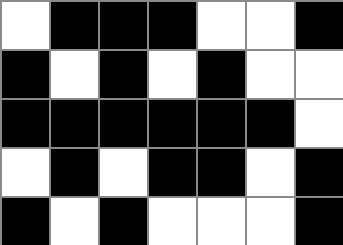[["white", "black", "black", "black", "white", "white", "black"], ["black", "white", "black", "white", "black", "white", "white"], ["black", "black", "black", "black", "black", "black", "white"], ["white", "black", "white", "black", "black", "white", "black"], ["black", "white", "black", "white", "white", "white", "black"]]